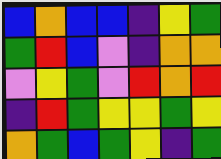[["blue", "orange", "blue", "blue", "indigo", "yellow", "green"], ["green", "red", "blue", "violet", "indigo", "orange", "orange"], ["violet", "yellow", "green", "violet", "red", "orange", "red"], ["indigo", "red", "green", "yellow", "yellow", "green", "yellow"], ["orange", "green", "blue", "green", "yellow", "indigo", "green"]]